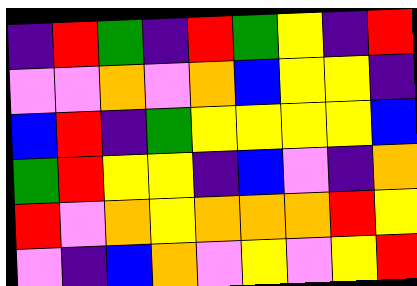[["indigo", "red", "green", "indigo", "red", "green", "yellow", "indigo", "red"], ["violet", "violet", "orange", "violet", "orange", "blue", "yellow", "yellow", "indigo"], ["blue", "red", "indigo", "green", "yellow", "yellow", "yellow", "yellow", "blue"], ["green", "red", "yellow", "yellow", "indigo", "blue", "violet", "indigo", "orange"], ["red", "violet", "orange", "yellow", "orange", "orange", "orange", "red", "yellow"], ["violet", "indigo", "blue", "orange", "violet", "yellow", "violet", "yellow", "red"]]